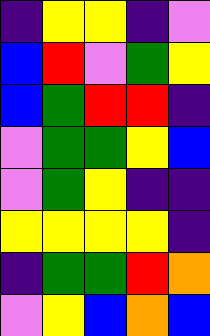[["indigo", "yellow", "yellow", "indigo", "violet"], ["blue", "red", "violet", "green", "yellow"], ["blue", "green", "red", "red", "indigo"], ["violet", "green", "green", "yellow", "blue"], ["violet", "green", "yellow", "indigo", "indigo"], ["yellow", "yellow", "yellow", "yellow", "indigo"], ["indigo", "green", "green", "red", "orange"], ["violet", "yellow", "blue", "orange", "blue"]]